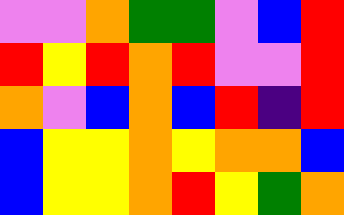[["violet", "violet", "orange", "green", "green", "violet", "blue", "red"], ["red", "yellow", "red", "orange", "red", "violet", "violet", "red"], ["orange", "violet", "blue", "orange", "blue", "red", "indigo", "red"], ["blue", "yellow", "yellow", "orange", "yellow", "orange", "orange", "blue"], ["blue", "yellow", "yellow", "orange", "red", "yellow", "green", "orange"]]